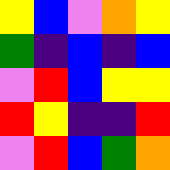[["yellow", "blue", "violet", "orange", "yellow"], ["green", "indigo", "blue", "indigo", "blue"], ["violet", "red", "blue", "yellow", "yellow"], ["red", "yellow", "indigo", "indigo", "red"], ["violet", "red", "blue", "green", "orange"]]